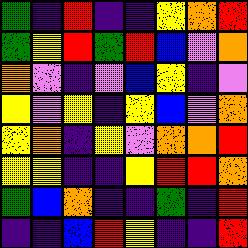[["green", "indigo", "red", "indigo", "indigo", "yellow", "orange", "red"], ["green", "yellow", "red", "green", "red", "blue", "violet", "orange"], ["orange", "violet", "indigo", "violet", "blue", "yellow", "indigo", "violet"], ["yellow", "violet", "yellow", "indigo", "yellow", "blue", "violet", "orange"], ["yellow", "orange", "indigo", "yellow", "violet", "orange", "orange", "red"], ["yellow", "yellow", "indigo", "indigo", "yellow", "red", "red", "orange"], ["green", "blue", "orange", "indigo", "indigo", "green", "indigo", "red"], ["indigo", "indigo", "blue", "red", "yellow", "indigo", "indigo", "red"]]